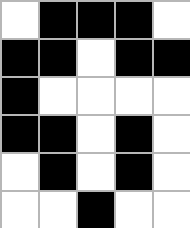[["white", "black", "black", "black", "white"], ["black", "black", "white", "black", "black"], ["black", "white", "white", "white", "white"], ["black", "black", "white", "black", "white"], ["white", "black", "white", "black", "white"], ["white", "white", "black", "white", "white"]]